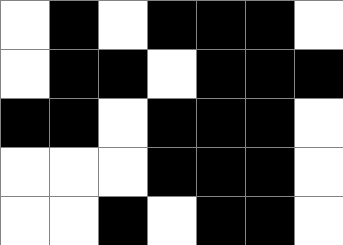[["white", "black", "white", "black", "black", "black", "white"], ["white", "black", "black", "white", "black", "black", "black"], ["black", "black", "white", "black", "black", "black", "white"], ["white", "white", "white", "black", "black", "black", "white"], ["white", "white", "black", "white", "black", "black", "white"]]